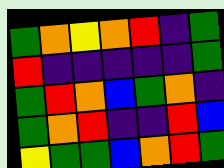[["green", "orange", "yellow", "orange", "red", "indigo", "green"], ["red", "indigo", "indigo", "indigo", "indigo", "indigo", "green"], ["green", "red", "orange", "blue", "green", "orange", "indigo"], ["green", "orange", "red", "indigo", "indigo", "red", "blue"], ["yellow", "green", "green", "blue", "orange", "red", "green"]]